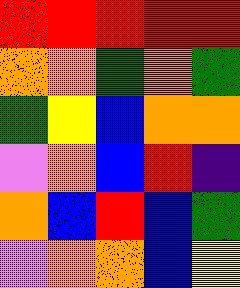[["red", "red", "red", "red", "red"], ["orange", "orange", "green", "orange", "green"], ["green", "yellow", "blue", "orange", "orange"], ["violet", "orange", "blue", "red", "indigo"], ["orange", "blue", "red", "blue", "green"], ["violet", "orange", "orange", "blue", "yellow"]]